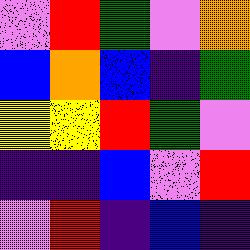[["violet", "red", "green", "violet", "orange"], ["blue", "orange", "blue", "indigo", "green"], ["yellow", "yellow", "red", "green", "violet"], ["indigo", "indigo", "blue", "violet", "red"], ["violet", "red", "indigo", "blue", "indigo"]]